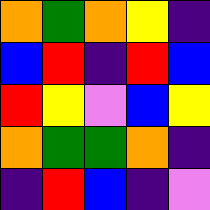[["orange", "green", "orange", "yellow", "indigo"], ["blue", "red", "indigo", "red", "blue"], ["red", "yellow", "violet", "blue", "yellow"], ["orange", "green", "green", "orange", "indigo"], ["indigo", "red", "blue", "indigo", "violet"]]